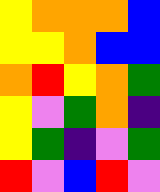[["yellow", "orange", "orange", "orange", "blue"], ["yellow", "yellow", "orange", "blue", "blue"], ["orange", "red", "yellow", "orange", "green"], ["yellow", "violet", "green", "orange", "indigo"], ["yellow", "green", "indigo", "violet", "green"], ["red", "violet", "blue", "red", "violet"]]